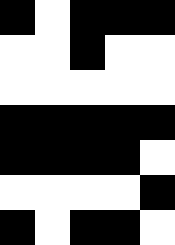[["black", "white", "black", "black", "black"], ["white", "white", "black", "white", "white"], ["white", "white", "white", "white", "white"], ["black", "black", "black", "black", "black"], ["black", "black", "black", "black", "white"], ["white", "white", "white", "white", "black"], ["black", "white", "black", "black", "white"]]